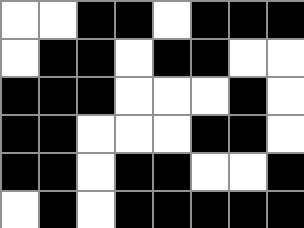[["white", "white", "black", "black", "white", "black", "black", "black"], ["white", "black", "black", "white", "black", "black", "white", "white"], ["black", "black", "black", "white", "white", "white", "black", "white"], ["black", "black", "white", "white", "white", "black", "black", "white"], ["black", "black", "white", "black", "black", "white", "white", "black"], ["white", "black", "white", "black", "black", "black", "black", "black"]]